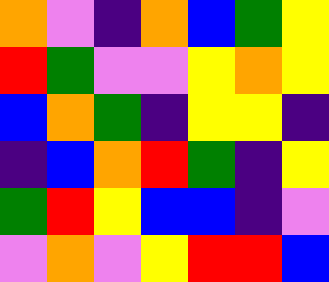[["orange", "violet", "indigo", "orange", "blue", "green", "yellow"], ["red", "green", "violet", "violet", "yellow", "orange", "yellow"], ["blue", "orange", "green", "indigo", "yellow", "yellow", "indigo"], ["indigo", "blue", "orange", "red", "green", "indigo", "yellow"], ["green", "red", "yellow", "blue", "blue", "indigo", "violet"], ["violet", "orange", "violet", "yellow", "red", "red", "blue"]]